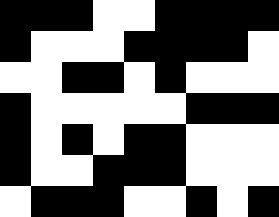[["black", "black", "black", "white", "white", "black", "black", "black", "black"], ["black", "white", "white", "white", "black", "black", "black", "black", "white"], ["white", "white", "black", "black", "white", "black", "white", "white", "white"], ["black", "white", "white", "white", "white", "white", "black", "black", "black"], ["black", "white", "black", "white", "black", "black", "white", "white", "white"], ["black", "white", "white", "black", "black", "black", "white", "white", "white"], ["white", "black", "black", "black", "white", "white", "black", "white", "black"]]